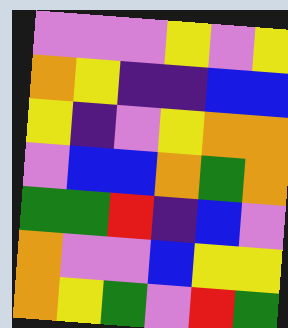[["violet", "violet", "violet", "yellow", "violet", "yellow"], ["orange", "yellow", "indigo", "indigo", "blue", "blue"], ["yellow", "indigo", "violet", "yellow", "orange", "orange"], ["violet", "blue", "blue", "orange", "green", "orange"], ["green", "green", "red", "indigo", "blue", "violet"], ["orange", "violet", "violet", "blue", "yellow", "yellow"], ["orange", "yellow", "green", "violet", "red", "green"]]